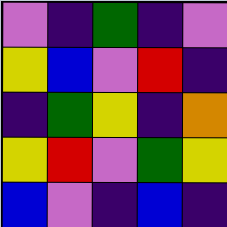[["violet", "indigo", "green", "indigo", "violet"], ["yellow", "blue", "violet", "red", "indigo"], ["indigo", "green", "yellow", "indigo", "orange"], ["yellow", "red", "violet", "green", "yellow"], ["blue", "violet", "indigo", "blue", "indigo"]]